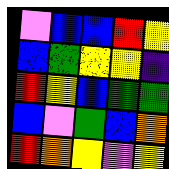[["violet", "blue", "blue", "red", "yellow"], ["blue", "green", "yellow", "yellow", "indigo"], ["red", "yellow", "blue", "green", "green"], ["blue", "violet", "green", "blue", "orange"], ["red", "orange", "yellow", "violet", "yellow"]]